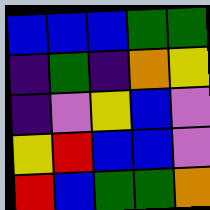[["blue", "blue", "blue", "green", "green"], ["indigo", "green", "indigo", "orange", "yellow"], ["indigo", "violet", "yellow", "blue", "violet"], ["yellow", "red", "blue", "blue", "violet"], ["red", "blue", "green", "green", "orange"]]